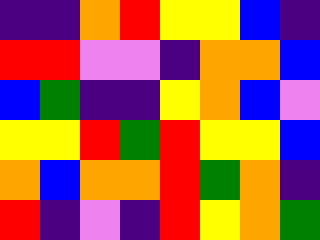[["indigo", "indigo", "orange", "red", "yellow", "yellow", "blue", "indigo"], ["red", "red", "violet", "violet", "indigo", "orange", "orange", "blue"], ["blue", "green", "indigo", "indigo", "yellow", "orange", "blue", "violet"], ["yellow", "yellow", "red", "green", "red", "yellow", "yellow", "blue"], ["orange", "blue", "orange", "orange", "red", "green", "orange", "indigo"], ["red", "indigo", "violet", "indigo", "red", "yellow", "orange", "green"]]